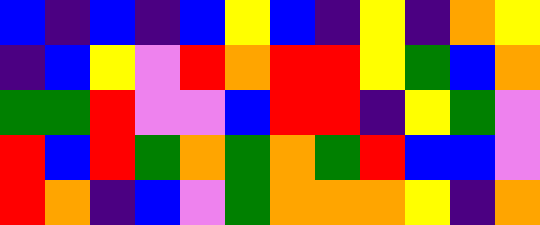[["blue", "indigo", "blue", "indigo", "blue", "yellow", "blue", "indigo", "yellow", "indigo", "orange", "yellow"], ["indigo", "blue", "yellow", "violet", "red", "orange", "red", "red", "yellow", "green", "blue", "orange"], ["green", "green", "red", "violet", "violet", "blue", "red", "red", "indigo", "yellow", "green", "violet"], ["red", "blue", "red", "green", "orange", "green", "orange", "green", "red", "blue", "blue", "violet"], ["red", "orange", "indigo", "blue", "violet", "green", "orange", "orange", "orange", "yellow", "indigo", "orange"]]